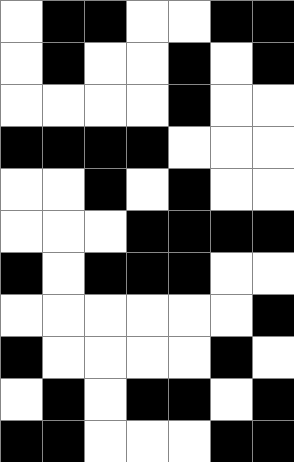[["white", "black", "black", "white", "white", "black", "black"], ["white", "black", "white", "white", "black", "white", "black"], ["white", "white", "white", "white", "black", "white", "white"], ["black", "black", "black", "black", "white", "white", "white"], ["white", "white", "black", "white", "black", "white", "white"], ["white", "white", "white", "black", "black", "black", "black"], ["black", "white", "black", "black", "black", "white", "white"], ["white", "white", "white", "white", "white", "white", "black"], ["black", "white", "white", "white", "white", "black", "white"], ["white", "black", "white", "black", "black", "white", "black"], ["black", "black", "white", "white", "white", "black", "black"]]